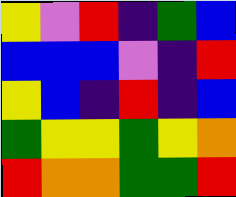[["yellow", "violet", "red", "indigo", "green", "blue"], ["blue", "blue", "blue", "violet", "indigo", "red"], ["yellow", "blue", "indigo", "red", "indigo", "blue"], ["green", "yellow", "yellow", "green", "yellow", "orange"], ["red", "orange", "orange", "green", "green", "red"]]